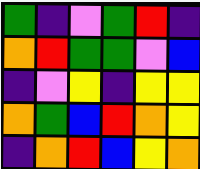[["green", "indigo", "violet", "green", "red", "indigo"], ["orange", "red", "green", "green", "violet", "blue"], ["indigo", "violet", "yellow", "indigo", "yellow", "yellow"], ["orange", "green", "blue", "red", "orange", "yellow"], ["indigo", "orange", "red", "blue", "yellow", "orange"]]